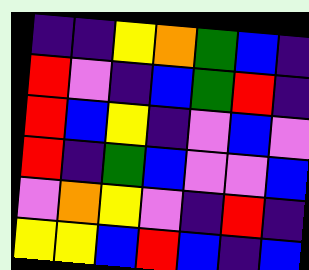[["indigo", "indigo", "yellow", "orange", "green", "blue", "indigo"], ["red", "violet", "indigo", "blue", "green", "red", "indigo"], ["red", "blue", "yellow", "indigo", "violet", "blue", "violet"], ["red", "indigo", "green", "blue", "violet", "violet", "blue"], ["violet", "orange", "yellow", "violet", "indigo", "red", "indigo"], ["yellow", "yellow", "blue", "red", "blue", "indigo", "blue"]]